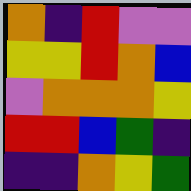[["orange", "indigo", "red", "violet", "violet"], ["yellow", "yellow", "red", "orange", "blue"], ["violet", "orange", "orange", "orange", "yellow"], ["red", "red", "blue", "green", "indigo"], ["indigo", "indigo", "orange", "yellow", "green"]]